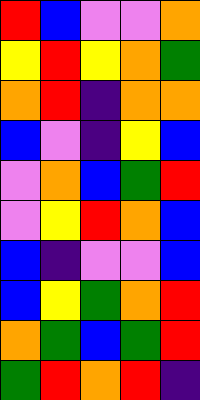[["red", "blue", "violet", "violet", "orange"], ["yellow", "red", "yellow", "orange", "green"], ["orange", "red", "indigo", "orange", "orange"], ["blue", "violet", "indigo", "yellow", "blue"], ["violet", "orange", "blue", "green", "red"], ["violet", "yellow", "red", "orange", "blue"], ["blue", "indigo", "violet", "violet", "blue"], ["blue", "yellow", "green", "orange", "red"], ["orange", "green", "blue", "green", "red"], ["green", "red", "orange", "red", "indigo"]]